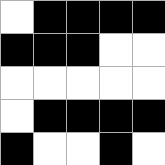[["white", "black", "black", "black", "black"], ["black", "black", "black", "white", "white"], ["white", "white", "white", "white", "white"], ["white", "black", "black", "black", "black"], ["black", "white", "white", "black", "white"]]